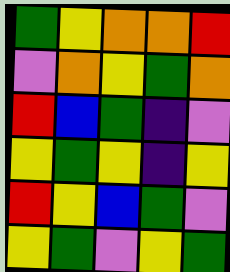[["green", "yellow", "orange", "orange", "red"], ["violet", "orange", "yellow", "green", "orange"], ["red", "blue", "green", "indigo", "violet"], ["yellow", "green", "yellow", "indigo", "yellow"], ["red", "yellow", "blue", "green", "violet"], ["yellow", "green", "violet", "yellow", "green"]]